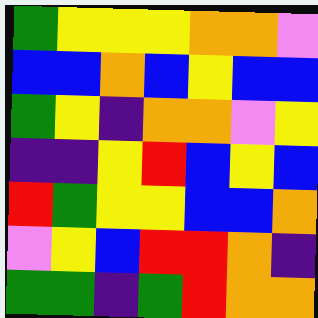[["green", "yellow", "yellow", "yellow", "orange", "orange", "violet"], ["blue", "blue", "orange", "blue", "yellow", "blue", "blue"], ["green", "yellow", "indigo", "orange", "orange", "violet", "yellow"], ["indigo", "indigo", "yellow", "red", "blue", "yellow", "blue"], ["red", "green", "yellow", "yellow", "blue", "blue", "orange"], ["violet", "yellow", "blue", "red", "red", "orange", "indigo"], ["green", "green", "indigo", "green", "red", "orange", "orange"]]